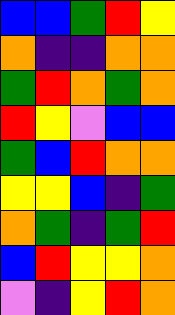[["blue", "blue", "green", "red", "yellow"], ["orange", "indigo", "indigo", "orange", "orange"], ["green", "red", "orange", "green", "orange"], ["red", "yellow", "violet", "blue", "blue"], ["green", "blue", "red", "orange", "orange"], ["yellow", "yellow", "blue", "indigo", "green"], ["orange", "green", "indigo", "green", "red"], ["blue", "red", "yellow", "yellow", "orange"], ["violet", "indigo", "yellow", "red", "orange"]]